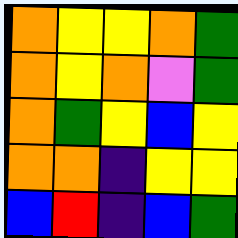[["orange", "yellow", "yellow", "orange", "green"], ["orange", "yellow", "orange", "violet", "green"], ["orange", "green", "yellow", "blue", "yellow"], ["orange", "orange", "indigo", "yellow", "yellow"], ["blue", "red", "indigo", "blue", "green"]]